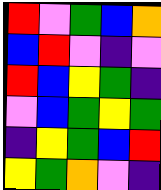[["red", "violet", "green", "blue", "orange"], ["blue", "red", "violet", "indigo", "violet"], ["red", "blue", "yellow", "green", "indigo"], ["violet", "blue", "green", "yellow", "green"], ["indigo", "yellow", "green", "blue", "red"], ["yellow", "green", "orange", "violet", "indigo"]]